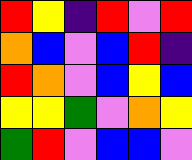[["red", "yellow", "indigo", "red", "violet", "red"], ["orange", "blue", "violet", "blue", "red", "indigo"], ["red", "orange", "violet", "blue", "yellow", "blue"], ["yellow", "yellow", "green", "violet", "orange", "yellow"], ["green", "red", "violet", "blue", "blue", "violet"]]